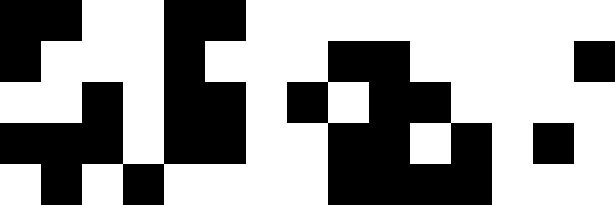[["black", "black", "white", "white", "black", "black", "white", "white", "white", "white", "white", "white", "white", "white", "white"], ["black", "white", "white", "white", "black", "white", "white", "white", "black", "black", "white", "white", "white", "white", "black"], ["white", "white", "black", "white", "black", "black", "white", "black", "white", "black", "black", "white", "white", "white", "white"], ["black", "black", "black", "white", "black", "black", "white", "white", "black", "black", "white", "black", "white", "black", "white"], ["white", "black", "white", "black", "white", "white", "white", "white", "black", "black", "black", "black", "white", "white", "white"]]